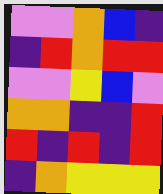[["violet", "violet", "orange", "blue", "indigo"], ["indigo", "red", "orange", "red", "red"], ["violet", "violet", "yellow", "blue", "violet"], ["orange", "orange", "indigo", "indigo", "red"], ["red", "indigo", "red", "indigo", "red"], ["indigo", "orange", "yellow", "yellow", "yellow"]]